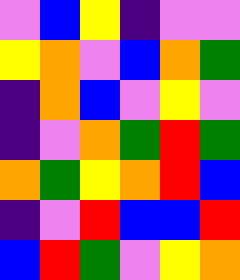[["violet", "blue", "yellow", "indigo", "violet", "violet"], ["yellow", "orange", "violet", "blue", "orange", "green"], ["indigo", "orange", "blue", "violet", "yellow", "violet"], ["indigo", "violet", "orange", "green", "red", "green"], ["orange", "green", "yellow", "orange", "red", "blue"], ["indigo", "violet", "red", "blue", "blue", "red"], ["blue", "red", "green", "violet", "yellow", "orange"]]